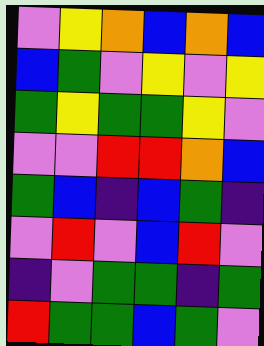[["violet", "yellow", "orange", "blue", "orange", "blue"], ["blue", "green", "violet", "yellow", "violet", "yellow"], ["green", "yellow", "green", "green", "yellow", "violet"], ["violet", "violet", "red", "red", "orange", "blue"], ["green", "blue", "indigo", "blue", "green", "indigo"], ["violet", "red", "violet", "blue", "red", "violet"], ["indigo", "violet", "green", "green", "indigo", "green"], ["red", "green", "green", "blue", "green", "violet"]]